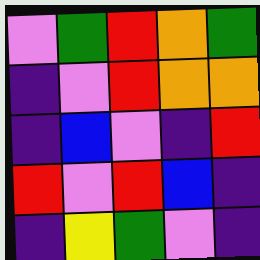[["violet", "green", "red", "orange", "green"], ["indigo", "violet", "red", "orange", "orange"], ["indigo", "blue", "violet", "indigo", "red"], ["red", "violet", "red", "blue", "indigo"], ["indigo", "yellow", "green", "violet", "indigo"]]